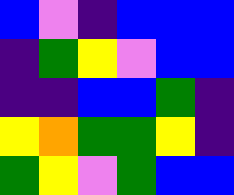[["blue", "violet", "indigo", "blue", "blue", "blue"], ["indigo", "green", "yellow", "violet", "blue", "blue"], ["indigo", "indigo", "blue", "blue", "green", "indigo"], ["yellow", "orange", "green", "green", "yellow", "indigo"], ["green", "yellow", "violet", "green", "blue", "blue"]]